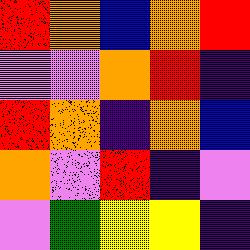[["red", "orange", "blue", "orange", "red"], ["violet", "violet", "orange", "red", "indigo"], ["red", "orange", "indigo", "orange", "blue"], ["orange", "violet", "red", "indigo", "violet"], ["violet", "green", "yellow", "yellow", "indigo"]]